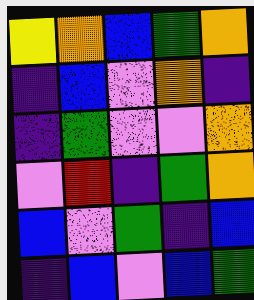[["yellow", "orange", "blue", "green", "orange"], ["indigo", "blue", "violet", "orange", "indigo"], ["indigo", "green", "violet", "violet", "orange"], ["violet", "red", "indigo", "green", "orange"], ["blue", "violet", "green", "indigo", "blue"], ["indigo", "blue", "violet", "blue", "green"]]